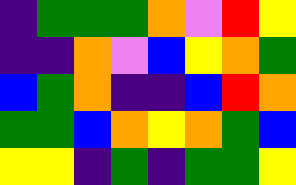[["indigo", "green", "green", "green", "orange", "violet", "red", "yellow"], ["indigo", "indigo", "orange", "violet", "blue", "yellow", "orange", "green"], ["blue", "green", "orange", "indigo", "indigo", "blue", "red", "orange"], ["green", "green", "blue", "orange", "yellow", "orange", "green", "blue"], ["yellow", "yellow", "indigo", "green", "indigo", "green", "green", "yellow"]]